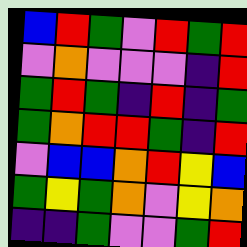[["blue", "red", "green", "violet", "red", "green", "red"], ["violet", "orange", "violet", "violet", "violet", "indigo", "red"], ["green", "red", "green", "indigo", "red", "indigo", "green"], ["green", "orange", "red", "red", "green", "indigo", "red"], ["violet", "blue", "blue", "orange", "red", "yellow", "blue"], ["green", "yellow", "green", "orange", "violet", "yellow", "orange"], ["indigo", "indigo", "green", "violet", "violet", "green", "red"]]